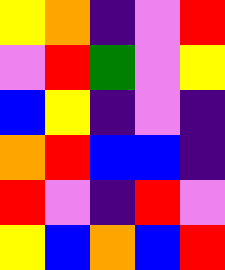[["yellow", "orange", "indigo", "violet", "red"], ["violet", "red", "green", "violet", "yellow"], ["blue", "yellow", "indigo", "violet", "indigo"], ["orange", "red", "blue", "blue", "indigo"], ["red", "violet", "indigo", "red", "violet"], ["yellow", "blue", "orange", "blue", "red"]]